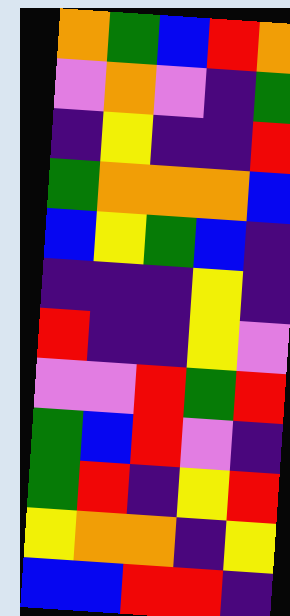[["orange", "green", "blue", "red", "orange"], ["violet", "orange", "violet", "indigo", "green"], ["indigo", "yellow", "indigo", "indigo", "red"], ["green", "orange", "orange", "orange", "blue"], ["blue", "yellow", "green", "blue", "indigo"], ["indigo", "indigo", "indigo", "yellow", "indigo"], ["red", "indigo", "indigo", "yellow", "violet"], ["violet", "violet", "red", "green", "red"], ["green", "blue", "red", "violet", "indigo"], ["green", "red", "indigo", "yellow", "red"], ["yellow", "orange", "orange", "indigo", "yellow"], ["blue", "blue", "red", "red", "indigo"]]